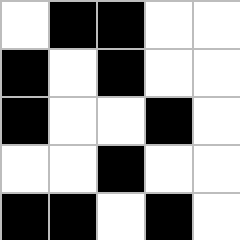[["white", "black", "black", "white", "white"], ["black", "white", "black", "white", "white"], ["black", "white", "white", "black", "white"], ["white", "white", "black", "white", "white"], ["black", "black", "white", "black", "white"]]